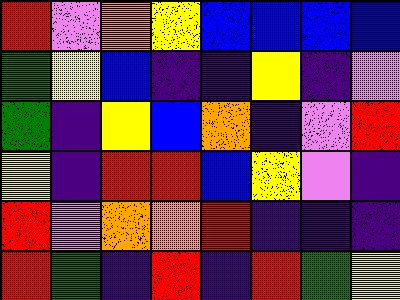[["red", "violet", "orange", "yellow", "blue", "blue", "blue", "blue"], ["green", "yellow", "blue", "indigo", "indigo", "yellow", "indigo", "violet"], ["green", "indigo", "yellow", "blue", "orange", "indigo", "violet", "red"], ["yellow", "indigo", "red", "red", "blue", "yellow", "violet", "indigo"], ["red", "violet", "orange", "orange", "red", "indigo", "indigo", "indigo"], ["red", "green", "indigo", "red", "indigo", "red", "green", "yellow"]]